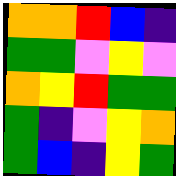[["orange", "orange", "red", "blue", "indigo"], ["green", "green", "violet", "yellow", "violet"], ["orange", "yellow", "red", "green", "green"], ["green", "indigo", "violet", "yellow", "orange"], ["green", "blue", "indigo", "yellow", "green"]]